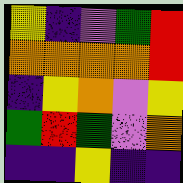[["yellow", "indigo", "violet", "green", "red"], ["orange", "orange", "orange", "orange", "red"], ["indigo", "yellow", "orange", "violet", "yellow"], ["green", "red", "green", "violet", "orange"], ["indigo", "indigo", "yellow", "indigo", "indigo"]]